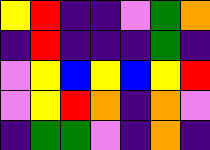[["yellow", "red", "indigo", "indigo", "violet", "green", "orange"], ["indigo", "red", "indigo", "indigo", "indigo", "green", "indigo"], ["violet", "yellow", "blue", "yellow", "blue", "yellow", "red"], ["violet", "yellow", "red", "orange", "indigo", "orange", "violet"], ["indigo", "green", "green", "violet", "indigo", "orange", "indigo"]]